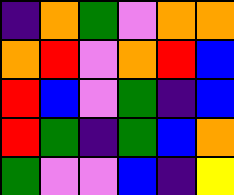[["indigo", "orange", "green", "violet", "orange", "orange"], ["orange", "red", "violet", "orange", "red", "blue"], ["red", "blue", "violet", "green", "indigo", "blue"], ["red", "green", "indigo", "green", "blue", "orange"], ["green", "violet", "violet", "blue", "indigo", "yellow"]]